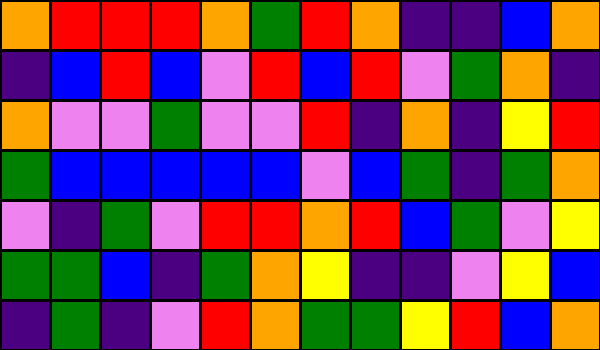[["orange", "red", "red", "red", "orange", "green", "red", "orange", "indigo", "indigo", "blue", "orange"], ["indigo", "blue", "red", "blue", "violet", "red", "blue", "red", "violet", "green", "orange", "indigo"], ["orange", "violet", "violet", "green", "violet", "violet", "red", "indigo", "orange", "indigo", "yellow", "red"], ["green", "blue", "blue", "blue", "blue", "blue", "violet", "blue", "green", "indigo", "green", "orange"], ["violet", "indigo", "green", "violet", "red", "red", "orange", "red", "blue", "green", "violet", "yellow"], ["green", "green", "blue", "indigo", "green", "orange", "yellow", "indigo", "indigo", "violet", "yellow", "blue"], ["indigo", "green", "indigo", "violet", "red", "orange", "green", "green", "yellow", "red", "blue", "orange"]]